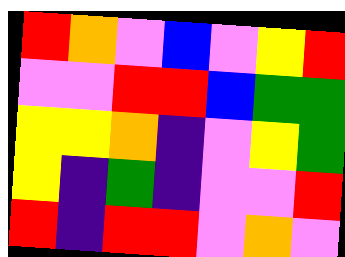[["red", "orange", "violet", "blue", "violet", "yellow", "red"], ["violet", "violet", "red", "red", "blue", "green", "green"], ["yellow", "yellow", "orange", "indigo", "violet", "yellow", "green"], ["yellow", "indigo", "green", "indigo", "violet", "violet", "red"], ["red", "indigo", "red", "red", "violet", "orange", "violet"]]